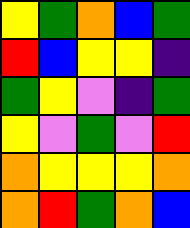[["yellow", "green", "orange", "blue", "green"], ["red", "blue", "yellow", "yellow", "indigo"], ["green", "yellow", "violet", "indigo", "green"], ["yellow", "violet", "green", "violet", "red"], ["orange", "yellow", "yellow", "yellow", "orange"], ["orange", "red", "green", "orange", "blue"]]